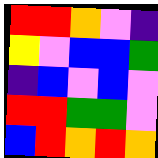[["red", "red", "orange", "violet", "indigo"], ["yellow", "violet", "blue", "blue", "green"], ["indigo", "blue", "violet", "blue", "violet"], ["red", "red", "green", "green", "violet"], ["blue", "red", "orange", "red", "orange"]]